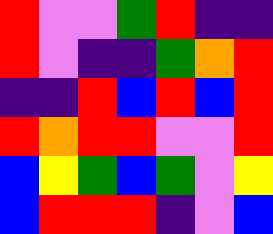[["red", "violet", "violet", "green", "red", "indigo", "indigo"], ["red", "violet", "indigo", "indigo", "green", "orange", "red"], ["indigo", "indigo", "red", "blue", "red", "blue", "red"], ["red", "orange", "red", "red", "violet", "violet", "red"], ["blue", "yellow", "green", "blue", "green", "violet", "yellow"], ["blue", "red", "red", "red", "indigo", "violet", "blue"]]